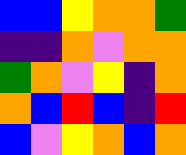[["blue", "blue", "yellow", "orange", "orange", "green"], ["indigo", "indigo", "orange", "violet", "orange", "orange"], ["green", "orange", "violet", "yellow", "indigo", "orange"], ["orange", "blue", "red", "blue", "indigo", "red"], ["blue", "violet", "yellow", "orange", "blue", "orange"]]